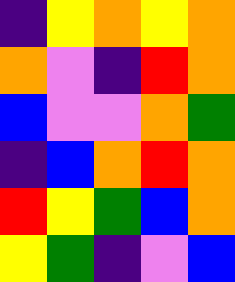[["indigo", "yellow", "orange", "yellow", "orange"], ["orange", "violet", "indigo", "red", "orange"], ["blue", "violet", "violet", "orange", "green"], ["indigo", "blue", "orange", "red", "orange"], ["red", "yellow", "green", "blue", "orange"], ["yellow", "green", "indigo", "violet", "blue"]]